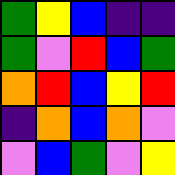[["green", "yellow", "blue", "indigo", "indigo"], ["green", "violet", "red", "blue", "green"], ["orange", "red", "blue", "yellow", "red"], ["indigo", "orange", "blue", "orange", "violet"], ["violet", "blue", "green", "violet", "yellow"]]